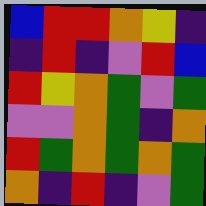[["blue", "red", "red", "orange", "yellow", "indigo"], ["indigo", "red", "indigo", "violet", "red", "blue"], ["red", "yellow", "orange", "green", "violet", "green"], ["violet", "violet", "orange", "green", "indigo", "orange"], ["red", "green", "orange", "green", "orange", "green"], ["orange", "indigo", "red", "indigo", "violet", "green"]]